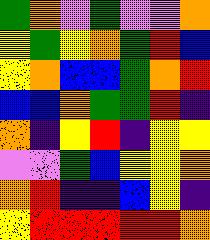[["green", "orange", "violet", "green", "violet", "violet", "orange"], ["yellow", "green", "yellow", "orange", "green", "red", "blue"], ["yellow", "orange", "blue", "blue", "green", "orange", "red"], ["blue", "blue", "orange", "green", "green", "red", "indigo"], ["orange", "indigo", "yellow", "red", "indigo", "yellow", "yellow"], ["violet", "violet", "green", "blue", "yellow", "yellow", "orange"], ["orange", "red", "indigo", "indigo", "blue", "yellow", "indigo"], ["yellow", "red", "red", "red", "red", "red", "orange"]]